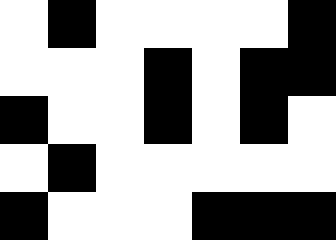[["white", "black", "white", "white", "white", "white", "black"], ["white", "white", "white", "black", "white", "black", "black"], ["black", "white", "white", "black", "white", "black", "white"], ["white", "black", "white", "white", "white", "white", "white"], ["black", "white", "white", "white", "black", "black", "black"]]